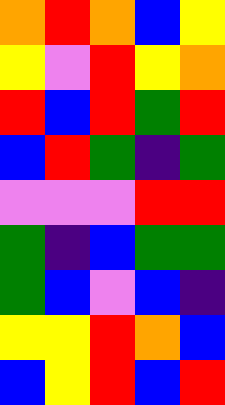[["orange", "red", "orange", "blue", "yellow"], ["yellow", "violet", "red", "yellow", "orange"], ["red", "blue", "red", "green", "red"], ["blue", "red", "green", "indigo", "green"], ["violet", "violet", "violet", "red", "red"], ["green", "indigo", "blue", "green", "green"], ["green", "blue", "violet", "blue", "indigo"], ["yellow", "yellow", "red", "orange", "blue"], ["blue", "yellow", "red", "blue", "red"]]